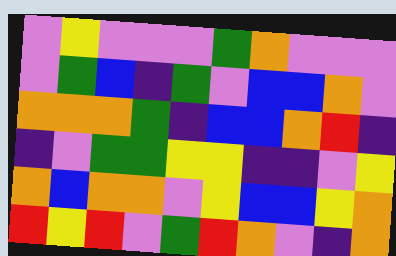[["violet", "yellow", "violet", "violet", "violet", "green", "orange", "violet", "violet", "violet"], ["violet", "green", "blue", "indigo", "green", "violet", "blue", "blue", "orange", "violet"], ["orange", "orange", "orange", "green", "indigo", "blue", "blue", "orange", "red", "indigo"], ["indigo", "violet", "green", "green", "yellow", "yellow", "indigo", "indigo", "violet", "yellow"], ["orange", "blue", "orange", "orange", "violet", "yellow", "blue", "blue", "yellow", "orange"], ["red", "yellow", "red", "violet", "green", "red", "orange", "violet", "indigo", "orange"]]